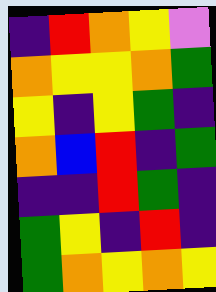[["indigo", "red", "orange", "yellow", "violet"], ["orange", "yellow", "yellow", "orange", "green"], ["yellow", "indigo", "yellow", "green", "indigo"], ["orange", "blue", "red", "indigo", "green"], ["indigo", "indigo", "red", "green", "indigo"], ["green", "yellow", "indigo", "red", "indigo"], ["green", "orange", "yellow", "orange", "yellow"]]